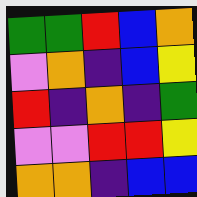[["green", "green", "red", "blue", "orange"], ["violet", "orange", "indigo", "blue", "yellow"], ["red", "indigo", "orange", "indigo", "green"], ["violet", "violet", "red", "red", "yellow"], ["orange", "orange", "indigo", "blue", "blue"]]